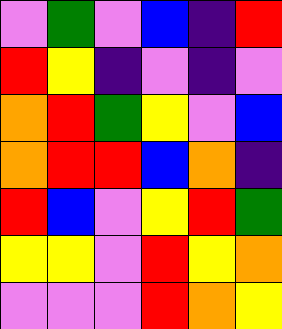[["violet", "green", "violet", "blue", "indigo", "red"], ["red", "yellow", "indigo", "violet", "indigo", "violet"], ["orange", "red", "green", "yellow", "violet", "blue"], ["orange", "red", "red", "blue", "orange", "indigo"], ["red", "blue", "violet", "yellow", "red", "green"], ["yellow", "yellow", "violet", "red", "yellow", "orange"], ["violet", "violet", "violet", "red", "orange", "yellow"]]